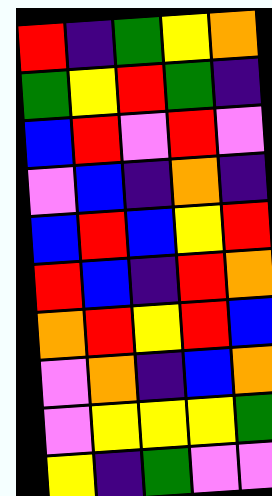[["red", "indigo", "green", "yellow", "orange"], ["green", "yellow", "red", "green", "indigo"], ["blue", "red", "violet", "red", "violet"], ["violet", "blue", "indigo", "orange", "indigo"], ["blue", "red", "blue", "yellow", "red"], ["red", "blue", "indigo", "red", "orange"], ["orange", "red", "yellow", "red", "blue"], ["violet", "orange", "indigo", "blue", "orange"], ["violet", "yellow", "yellow", "yellow", "green"], ["yellow", "indigo", "green", "violet", "violet"]]